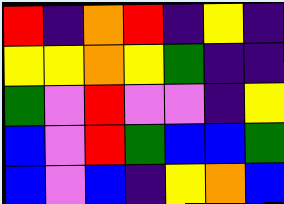[["red", "indigo", "orange", "red", "indigo", "yellow", "indigo"], ["yellow", "yellow", "orange", "yellow", "green", "indigo", "indigo"], ["green", "violet", "red", "violet", "violet", "indigo", "yellow"], ["blue", "violet", "red", "green", "blue", "blue", "green"], ["blue", "violet", "blue", "indigo", "yellow", "orange", "blue"]]